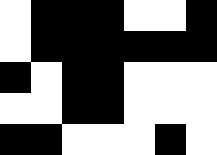[["white", "black", "black", "black", "white", "white", "black"], ["white", "black", "black", "black", "black", "black", "black"], ["black", "white", "black", "black", "white", "white", "white"], ["white", "white", "black", "black", "white", "white", "white"], ["black", "black", "white", "white", "white", "black", "white"]]